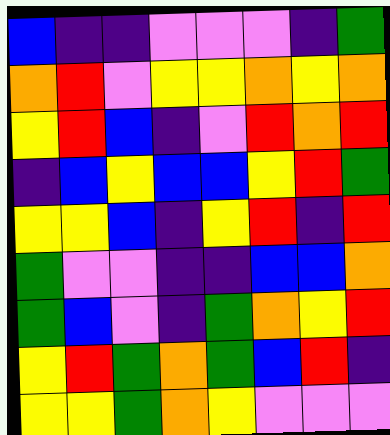[["blue", "indigo", "indigo", "violet", "violet", "violet", "indigo", "green"], ["orange", "red", "violet", "yellow", "yellow", "orange", "yellow", "orange"], ["yellow", "red", "blue", "indigo", "violet", "red", "orange", "red"], ["indigo", "blue", "yellow", "blue", "blue", "yellow", "red", "green"], ["yellow", "yellow", "blue", "indigo", "yellow", "red", "indigo", "red"], ["green", "violet", "violet", "indigo", "indigo", "blue", "blue", "orange"], ["green", "blue", "violet", "indigo", "green", "orange", "yellow", "red"], ["yellow", "red", "green", "orange", "green", "blue", "red", "indigo"], ["yellow", "yellow", "green", "orange", "yellow", "violet", "violet", "violet"]]